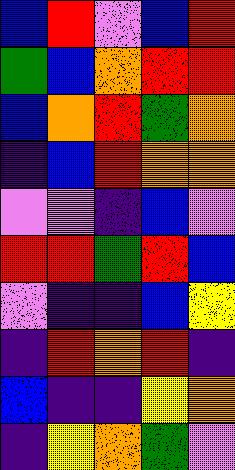[["blue", "red", "violet", "blue", "red"], ["green", "blue", "orange", "red", "red"], ["blue", "orange", "red", "green", "orange"], ["indigo", "blue", "red", "orange", "orange"], ["violet", "violet", "indigo", "blue", "violet"], ["red", "red", "green", "red", "blue"], ["violet", "indigo", "indigo", "blue", "yellow"], ["indigo", "red", "orange", "red", "indigo"], ["blue", "indigo", "indigo", "yellow", "orange"], ["indigo", "yellow", "orange", "green", "violet"]]